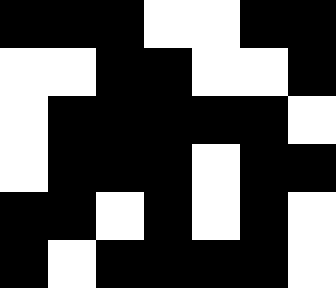[["black", "black", "black", "white", "white", "black", "black"], ["white", "white", "black", "black", "white", "white", "black"], ["white", "black", "black", "black", "black", "black", "white"], ["white", "black", "black", "black", "white", "black", "black"], ["black", "black", "white", "black", "white", "black", "white"], ["black", "white", "black", "black", "black", "black", "white"]]